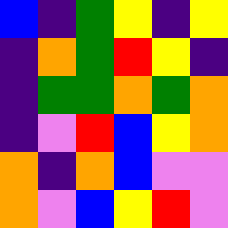[["blue", "indigo", "green", "yellow", "indigo", "yellow"], ["indigo", "orange", "green", "red", "yellow", "indigo"], ["indigo", "green", "green", "orange", "green", "orange"], ["indigo", "violet", "red", "blue", "yellow", "orange"], ["orange", "indigo", "orange", "blue", "violet", "violet"], ["orange", "violet", "blue", "yellow", "red", "violet"]]